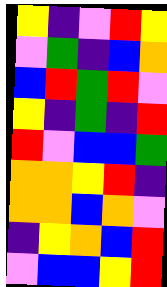[["yellow", "indigo", "violet", "red", "yellow"], ["violet", "green", "indigo", "blue", "orange"], ["blue", "red", "green", "red", "violet"], ["yellow", "indigo", "green", "indigo", "red"], ["red", "violet", "blue", "blue", "green"], ["orange", "orange", "yellow", "red", "indigo"], ["orange", "orange", "blue", "orange", "violet"], ["indigo", "yellow", "orange", "blue", "red"], ["violet", "blue", "blue", "yellow", "red"]]